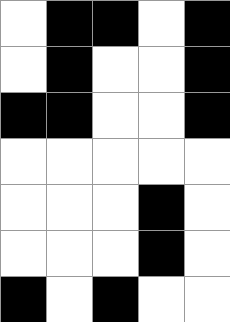[["white", "black", "black", "white", "black"], ["white", "black", "white", "white", "black"], ["black", "black", "white", "white", "black"], ["white", "white", "white", "white", "white"], ["white", "white", "white", "black", "white"], ["white", "white", "white", "black", "white"], ["black", "white", "black", "white", "white"]]